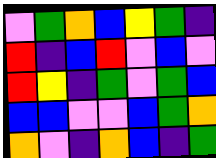[["violet", "green", "orange", "blue", "yellow", "green", "indigo"], ["red", "indigo", "blue", "red", "violet", "blue", "violet"], ["red", "yellow", "indigo", "green", "violet", "green", "blue"], ["blue", "blue", "violet", "violet", "blue", "green", "orange"], ["orange", "violet", "indigo", "orange", "blue", "indigo", "green"]]